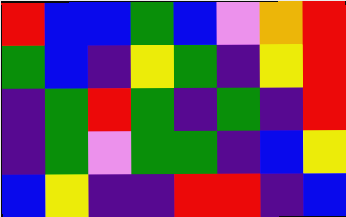[["red", "blue", "blue", "green", "blue", "violet", "orange", "red"], ["green", "blue", "indigo", "yellow", "green", "indigo", "yellow", "red"], ["indigo", "green", "red", "green", "indigo", "green", "indigo", "red"], ["indigo", "green", "violet", "green", "green", "indigo", "blue", "yellow"], ["blue", "yellow", "indigo", "indigo", "red", "red", "indigo", "blue"]]